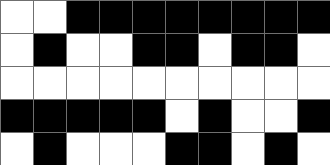[["white", "white", "black", "black", "black", "black", "black", "black", "black", "black"], ["white", "black", "white", "white", "black", "black", "white", "black", "black", "white"], ["white", "white", "white", "white", "white", "white", "white", "white", "white", "white"], ["black", "black", "black", "black", "black", "white", "black", "white", "white", "black"], ["white", "black", "white", "white", "white", "black", "black", "white", "black", "white"]]